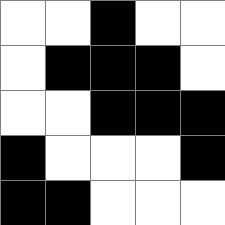[["white", "white", "black", "white", "white"], ["white", "black", "black", "black", "white"], ["white", "white", "black", "black", "black"], ["black", "white", "white", "white", "black"], ["black", "black", "white", "white", "white"]]